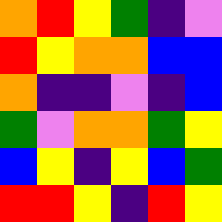[["orange", "red", "yellow", "green", "indigo", "violet"], ["red", "yellow", "orange", "orange", "blue", "blue"], ["orange", "indigo", "indigo", "violet", "indigo", "blue"], ["green", "violet", "orange", "orange", "green", "yellow"], ["blue", "yellow", "indigo", "yellow", "blue", "green"], ["red", "red", "yellow", "indigo", "red", "yellow"]]